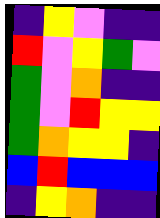[["indigo", "yellow", "violet", "indigo", "indigo"], ["red", "violet", "yellow", "green", "violet"], ["green", "violet", "orange", "indigo", "indigo"], ["green", "violet", "red", "yellow", "yellow"], ["green", "orange", "yellow", "yellow", "indigo"], ["blue", "red", "blue", "blue", "blue"], ["indigo", "yellow", "orange", "indigo", "indigo"]]